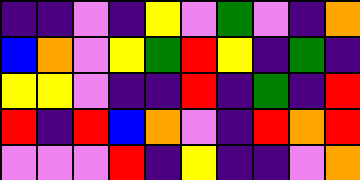[["indigo", "indigo", "violet", "indigo", "yellow", "violet", "green", "violet", "indigo", "orange"], ["blue", "orange", "violet", "yellow", "green", "red", "yellow", "indigo", "green", "indigo"], ["yellow", "yellow", "violet", "indigo", "indigo", "red", "indigo", "green", "indigo", "red"], ["red", "indigo", "red", "blue", "orange", "violet", "indigo", "red", "orange", "red"], ["violet", "violet", "violet", "red", "indigo", "yellow", "indigo", "indigo", "violet", "orange"]]